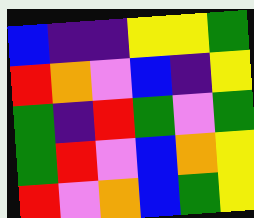[["blue", "indigo", "indigo", "yellow", "yellow", "green"], ["red", "orange", "violet", "blue", "indigo", "yellow"], ["green", "indigo", "red", "green", "violet", "green"], ["green", "red", "violet", "blue", "orange", "yellow"], ["red", "violet", "orange", "blue", "green", "yellow"]]